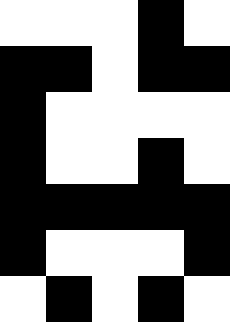[["white", "white", "white", "black", "white"], ["black", "black", "white", "black", "black"], ["black", "white", "white", "white", "white"], ["black", "white", "white", "black", "white"], ["black", "black", "black", "black", "black"], ["black", "white", "white", "white", "black"], ["white", "black", "white", "black", "white"]]